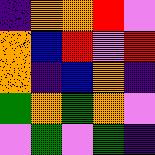[["indigo", "orange", "orange", "red", "violet"], ["orange", "blue", "red", "violet", "red"], ["orange", "indigo", "blue", "orange", "indigo"], ["green", "orange", "green", "orange", "violet"], ["violet", "green", "violet", "green", "indigo"]]